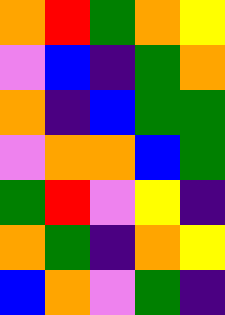[["orange", "red", "green", "orange", "yellow"], ["violet", "blue", "indigo", "green", "orange"], ["orange", "indigo", "blue", "green", "green"], ["violet", "orange", "orange", "blue", "green"], ["green", "red", "violet", "yellow", "indigo"], ["orange", "green", "indigo", "orange", "yellow"], ["blue", "orange", "violet", "green", "indigo"]]